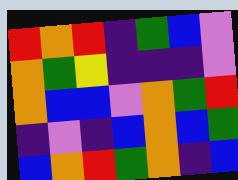[["red", "orange", "red", "indigo", "green", "blue", "violet"], ["orange", "green", "yellow", "indigo", "indigo", "indigo", "violet"], ["orange", "blue", "blue", "violet", "orange", "green", "red"], ["indigo", "violet", "indigo", "blue", "orange", "blue", "green"], ["blue", "orange", "red", "green", "orange", "indigo", "blue"]]